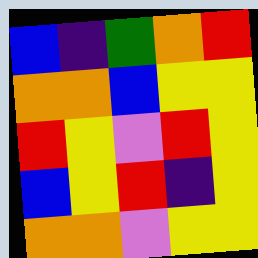[["blue", "indigo", "green", "orange", "red"], ["orange", "orange", "blue", "yellow", "yellow"], ["red", "yellow", "violet", "red", "yellow"], ["blue", "yellow", "red", "indigo", "yellow"], ["orange", "orange", "violet", "yellow", "yellow"]]